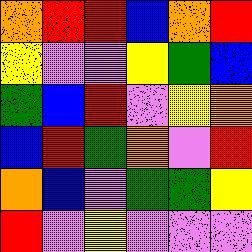[["orange", "red", "red", "blue", "orange", "red"], ["yellow", "violet", "violet", "yellow", "green", "blue"], ["green", "blue", "red", "violet", "yellow", "orange"], ["blue", "red", "green", "orange", "violet", "red"], ["orange", "blue", "violet", "green", "green", "yellow"], ["red", "violet", "yellow", "violet", "violet", "violet"]]